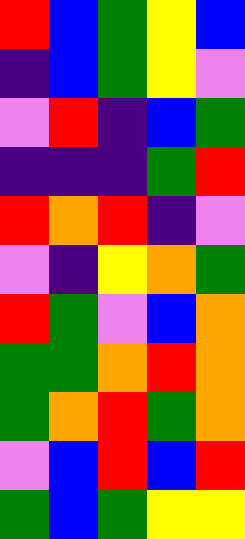[["red", "blue", "green", "yellow", "blue"], ["indigo", "blue", "green", "yellow", "violet"], ["violet", "red", "indigo", "blue", "green"], ["indigo", "indigo", "indigo", "green", "red"], ["red", "orange", "red", "indigo", "violet"], ["violet", "indigo", "yellow", "orange", "green"], ["red", "green", "violet", "blue", "orange"], ["green", "green", "orange", "red", "orange"], ["green", "orange", "red", "green", "orange"], ["violet", "blue", "red", "blue", "red"], ["green", "blue", "green", "yellow", "yellow"]]